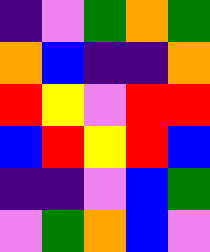[["indigo", "violet", "green", "orange", "green"], ["orange", "blue", "indigo", "indigo", "orange"], ["red", "yellow", "violet", "red", "red"], ["blue", "red", "yellow", "red", "blue"], ["indigo", "indigo", "violet", "blue", "green"], ["violet", "green", "orange", "blue", "violet"]]